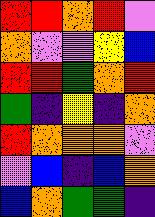[["red", "red", "orange", "red", "violet"], ["orange", "violet", "violet", "yellow", "blue"], ["red", "red", "green", "orange", "red"], ["green", "indigo", "yellow", "indigo", "orange"], ["red", "orange", "orange", "orange", "violet"], ["violet", "blue", "indigo", "blue", "orange"], ["blue", "orange", "green", "green", "indigo"]]